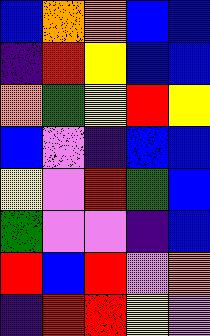[["blue", "orange", "orange", "blue", "blue"], ["indigo", "red", "yellow", "blue", "blue"], ["orange", "green", "yellow", "red", "yellow"], ["blue", "violet", "indigo", "blue", "blue"], ["yellow", "violet", "red", "green", "blue"], ["green", "violet", "violet", "indigo", "blue"], ["red", "blue", "red", "violet", "orange"], ["indigo", "red", "red", "yellow", "violet"]]